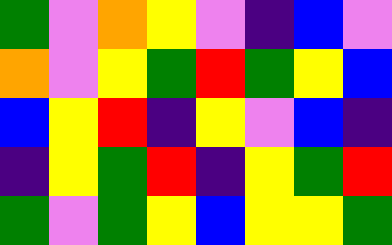[["green", "violet", "orange", "yellow", "violet", "indigo", "blue", "violet"], ["orange", "violet", "yellow", "green", "red", "green", "yellow", "blue"], ["blue", "yellow", "red", "indigo", "yellow", "violet", "blue", "indigo"], ["indigo", "yellow", "green", "red", "indigo", "yellow", "green", "red"], ["green", "violet", "green", "yellow", "blue", "yellow", "yellow", "green"]]